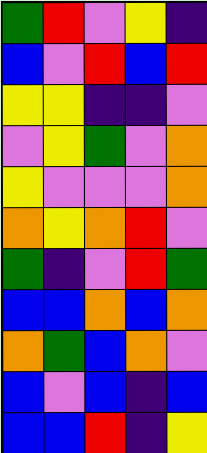[["green", "red", "violet", "yellow", "indigo"], ["blue", "violet", "red", "blue", "red"], ["yellow", "yellow", "indigo", "indigo", "violet"], ["violet", "yellow", "green", "violet", "orange"], ["yellow", "violet", "violet", "violet", "orange"], ["orange", "yellow", "orange", "red", "violet"], ["green", "indigo", "violet", "red", "green"], ["blue", "blue", "orange", "blue", "orange"], ["orange", "green", "blue", "orange", "violet"], ["blue", "violet", "blue", "indigo", "blue"], ["blue", "blue", "red", "indigo", "yellow"]]